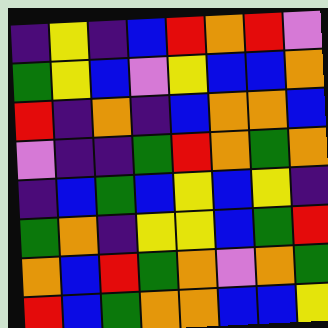[["indigo", "yellow", "indigo", "blue", "red", "orange", "red", "violet"], ["green", "yellow", "blue", "violet", "yellow", "blue", "blue", "orange"], ["red", "indigo", "orange", "indigo", "blue", "orange", "orange", "blue"], ["violet", "indigo", "indigo", "green", "red", "orange", "green", "orange"], ["indigo", "blue", "green", "blue", "yellow", "blue", "yellow", "indigo"], ["green", "orange", "indigo", "yellow", "yellow", "blue", "green", "red"], ["orange", "blue", "red", "green", "orange", "violet", "orange", "green"], ["red", "blue", "green", "orange", "orange", "blue", "blue", "yellow"]]